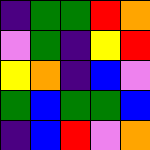[["indigo", "green", "green", "red", "orange"], ["violet", "green", "indigo", "yellow", "red"], ["yellow", "orange", "indigo", "blue", "violet"], ["green", "blue", "green", "green", "blue"], ["indigo", "blue", "red", "violet", "orange"]]